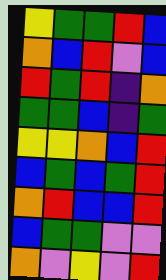[["yellow", "green", "green", "red", "blue"], ["orange", "blue", "red", "violet", "blue"], ["red", "green", "red", "indigo", "orange"], ["green", "green", "blue", "indigo", "green"], ["yellow", "yellow", "orange", "blue", "red"], ["blue", "green", "blue", "green", "red"], ["orange", "red", "blue", "blue", "red"], ["blue", "green", "green", "violet", "violet"], ["orange", "violet", "yellow", "violet", "red"]]